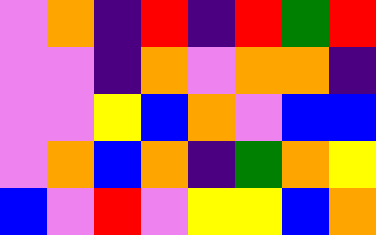[["violet", "orange", "indigo", "red", "indigo", "red", "green", "red"], ["violet", "violet", "indigo", "orange", "violet", "orange", "orange", "indigo"], ["violet", "violet", "yellow", "blue", "orange", "violet", "blue", "blue"], ["violet", "orange", "blue", "orange", "indigo", "green", "orange", "yellow"], ["blue", "violet", "red", "violet", "yellow", "yellow", "blue", "orange"]]